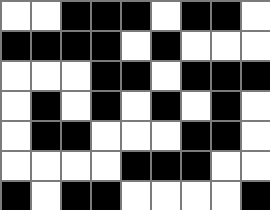[["white", "white", "black", "black", "black", "white", "black", "black", "white"], ["black", "black", "black", "black", "white", "black", "white", "white", "white"], ["white", "white", "white", "black", "black", "white", "black", "black", "black"], ["white", "black", "white", "black", "white", "black", "white", "black", "white"], ["white", "black", "black", "white", "white", "white", "black", "black", "white"], ["white", "white", "white", "white", "black", "black", "black", "white", "white"], ["black", "white", "black", "black", "white", "white", "white", "white", "black"]]